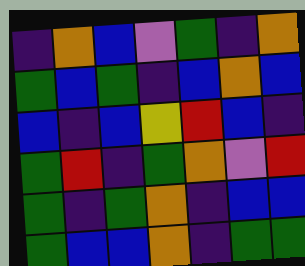[["indigo", "orange", "blue", "violet", "green", "indigo", "orange"], ["green", "blue", "green", "indigo", "blue", "orange", "blue"], ["blue", "indigo", "blue", "yellow", "red", "blue", "indigo"], ["green", "red", "indigo", "green", "orange", "violet", "red"], ["green", "indigo", "green", "orange", "indigo", "blue", "blue"], ["green", "blue", "blue", "orange", "indigo", "green", "green"]]